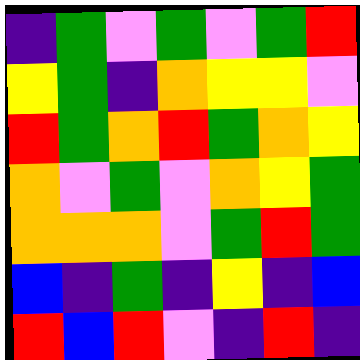[["indigo", "green", "violet", "green", "violet", "green", "red"], ["yellow", "green", "indigo", "orange", "yellow", "yellow", "violet"], ["red", "green", "orange", "red", "green", "orange", "yellow"], ["orange", "violet", "green", "violet", "orange", "yellow", "green"], ["orange", "orange", "orange", "violet", "green", "red", "green"], ["blue", "indigo", "green", "indigo", "yellow", "indigo", "blue"], ["red", "blue", "red", "violet", "indigo", "red", "indigo"]]